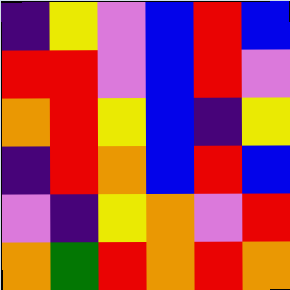[["indigo", "yellow", "violet", "blue", "red", "blue"], ["red", "red", "violet", "blue", "red", "violet"], ["orange", "red", "yellow", "blue", "indigo", "yellow"], ["indigo", "red", "orange", "blue", "red", "blue"], ["violet", "indigo", "yellow", "orange", "violet", "red"], ["orange", "green", "red", "orange", "red", "orange"]]